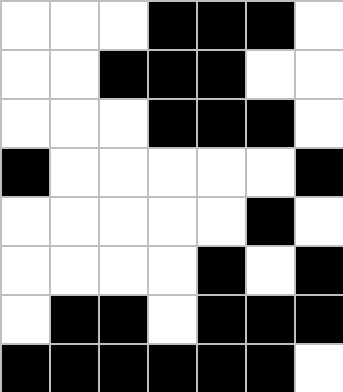[["white", "white", "white", "black", "black", "black", "white"], ["white", "white", "black", "black", "black", "white", "white"], ["white", "white", "white", "black", "black", "black", "white"], ["black", "white", "white", "white", "white", "white", "black"], ["white", "white", "white", "white", "white", "black", "white"], ["white", "white", "white", "white", "black", "white", "black"], ["white", "black", "black", "white", "black", "black", "black"], ["black", "black", "black", "black", "black", "black", "white"]]